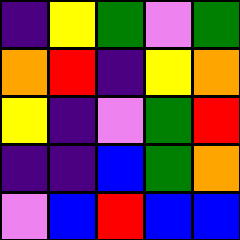[["indigo", "yellow", "green", "violet", "green"], ["orange", "red", "indigo", "yellow", "orange"], ["yellow", "indigo", "violet", "green", "red"], ["indigo", "indigo", "blue", "green", "orange"], ["violet", "blue", "red", "blue", "blue"]]